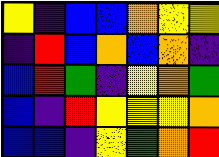[["yellow", "indigo", "blue", "blue", "orange", "yellow", "yellow"], ["indigo", "red", "blue", "orange", "blue", "orange", "indigo"], ["blue", "red", "green", "indigo", "yellow", "orange", "green"], ["blue", "indigo", "red", "yellow", "yellow", "yellow", "orange"], ["blue", "blue", "indigo", "yellow", "green", "orange", "red"]]